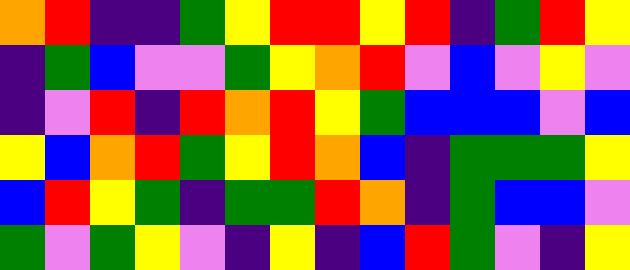[["orange", "red", "indigo", "indigo", "green", "yellow", "red", "red", "yellow", "red", "indigo", "green", "red", "yellow"], ["indigo", "green", "blue", "violet", "violet", "green", "yellow", "orange", "red", "violet", "blue", "violet", "yellow", "violet"], ["indigo", "violet", "red", "indigo", "red", "orange", "red", "yellow", "green", "blue", "blue", "blue", "violet", "blue"], ["yellow", "blue", "orange", "red", "green", "yellow", "red", "orange", "blue", "indigo", "green", "green", "green", "yellow"], ["blue", "red", "yellow", "green", "indigo", "green", "green", "red", "orange", "indigo", "green", "blue", "blue", "violet"], ["green", "violet", "green", "yellow", "violet", "indigo", "yellow", "indigo", "blue", "red", "green", "violet", "indigo", "yellow"]]